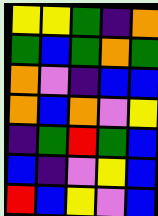[["yellow", "yellow", "green", "indigo", "orange"], ["green", "blue", "green", "orange", "green"], ["orange", "violet", "indigo", "blue", "blue"], ["orange", "blue", "orange", "violet", "yellow"], ["indigo", "green", "red", "green", "blue"], ["blue", "indigo", "violet", "yellow", "blue"], ["red", "blue", "yellow", "violet", "blue"]]